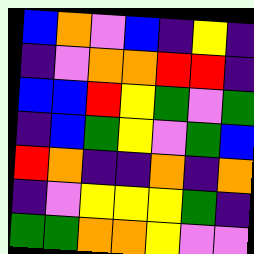[["blue", "orange", "violet", "blue", "indigo", "yellow", "indigo"], ["indigo", "violet", "orange", "orange", "red", "red", "indigo"], ["blue", "blue", "red", "yellow", "green", "violet", "green"], ["indigo", "blue", "green", "yellow", "violet", "green", "blue"], ["red", "orange", "indigo", "indigo", "orange", "indigo", "orange"], ["indigo", "violet", "yellow", "yellow", "yellow", "green", "indigo"], ["green", "green", "orange", "orange", "yellow", "violet", "violet"]]